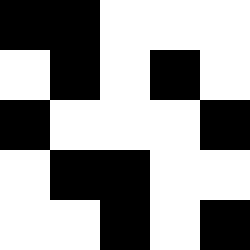[["black", "black", "white", "white", "white"], ["white", "black", "white", "black", "white"], ["black", "white", "white", "white", "black"], ["white", "black", "black", "white", "white"], ["white", "white", "black", "white", "black"]]